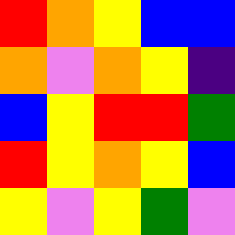[["red", "orange", "yellow", "blue", "blue"], ["orange", "violet", "orange", "yellow", "indigo"], ["blue", "yellow", "red", "red", "green"], ["red", "yellow", "orange", "yellow", "blue"], ["yellow", "violet", "yellow", "green", "violet"]]